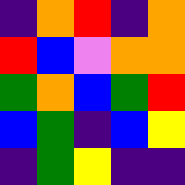[["indigo", "orange", "red", "indigo", "orange"], ["red", "blue", "violet", "orange", "orange"], ["green", "orange", "blue", "green", "red"], ["blue", "green", "indigo", "blue", "yellow"], ["indigo", "green", "yellow", "indigo", "indigo"]]